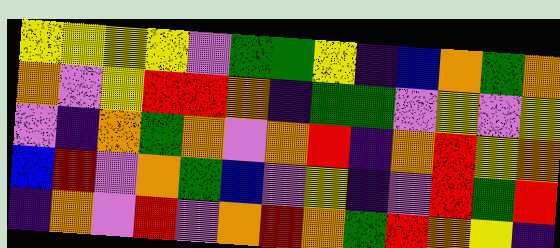[["yellow", "yellow", "yellow", "yellow", "violet", "green", "green", "yellow", "indigo", "blue", "orange", "green", "orange"], ["orange", "violet", "yellow", "red", "red", "orange", "indigo", "green", "green", "violet", "yellow", "violet", "yellow"], ["violet", "indigo", "orange", "green", "orange", "violet", "orange", "red", "indigo", "orange", "red", "yellow", "orange"], ["blue", "red", "violet", "orange", "green", "blue", "violet", "yellow", "indigo", "violet", "red", "green", "red"], ["indigo", "orange", "violet", "red", "violet", "orange", "red", "orange", "green", "red", "orange", "yellow", "indigo"]]